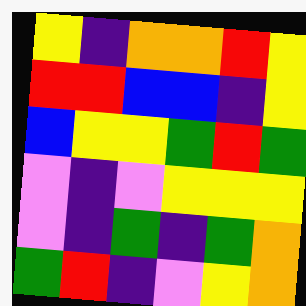[["yellow", "indigo", "orange", "orange", "red", "yellow"], ["red", "red", "blue", "blue", "indigo", "yellow"], ["blue", "yellow", "yellow", "green", "red", "green"], ["violet", "indigo", "violet", "yellow", "yellow", "yellow"], ["violet", "indigo", "green", "indigo", "green", "orange"], ["green", "red", "indigo", "violet", "yellow", "orange"]]